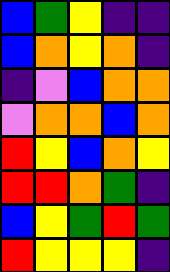[["blue", "green", "yellow", "indigo", "indigo"], ["blue", "orange", "yellow", "orange", "indigo"], ["indigo", "violet", "blue", "orange", "orange"], ["violet", "orange", "orange", "blue", "orange"], ["red", "yellow", "blue", "orange", "yellow"], ["red", "red", "orange", "green", "indigo"], ["blue", "yellow", "green", "red", "green"], ["red", "yellow", "yellow", "yellow", "indigo"]]